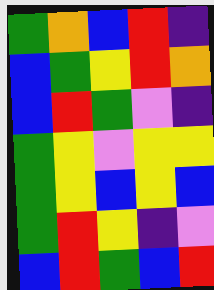[["green", "orange", "blue", "red", "indigo"], ["blue", "green", "yellow", "red", "orange"], ["blue", "red", "green", "violet", "indigo"], ["green", "yellow", "violet", "yellow", "yellow"], ["green", "yellow", "blue", "yellow", "blue"], ["green", "red", "yellow", "indigo", "violet"], ["blue", "red", "green", "blue", "red"]]